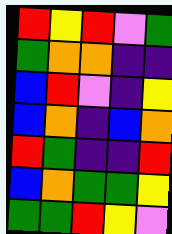[["red", "yellow", "red", "violet", "green"], ["green", "orange", "orange", "indigo", "indigo"], ["blue", "red", "violet", "indigo", "yellow"], ["blue", "orange", "indigo", "blue", "orange"], ["red", "green", "indigo", "indigo", "red"], ["blue", "orange", "green", "green", "yellow"], ["green", "green", "red", "yellow", "violet"]]